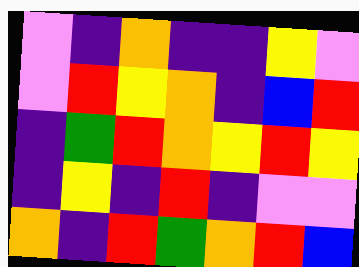[["violet", "indigo", "orange", "indigo", "indigo", "yellow", "violet"], ["violet", "red", "yellow", "orange", "indigo", "blue", "red"], ["indigo", "green", "red", "orange", "yellow", "red", "yellow"], ["indigo", "yellow", "indigo", "red", "indigo", "violet", "violet"], ["orange", "indigo", "red", "green", "orange", "red", "blue"]]